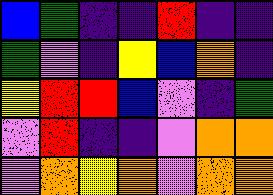[["blue", "green", "indigo", "indigo", "red", "indigo", "indigo"], ["green", "violet", "indigo", "yellow", "blue", "orange", "indigo"], ["yellow", "red", "red", "blue", "violet", "indigo", "green"], ["violet", "red", "indigo", "indigo", "violet", "orange", "orange"], ["violet", "orange", "yellow", "orange", "violet", "orange", "orange"]]